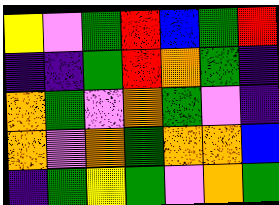[["yellow", "violet", "green", "red", "blue", "green", "red"], ["indigo", "indigo", "green", "red", "orange", "green", "indigo"], ["orange", "green", "violet", "orange", "green", "violet", "indigo"], ["orange", "violet", "orange", "green", "orange", "orange", "blue"], ["indigo", "green", "yellow", "green", "violet", "orange", "green"]]